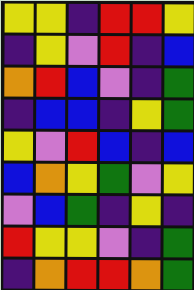[["yellow", "yellow", "indigo", "red", "red", "yellow"], ["indigo", "yellow", "violet", "red", "indigo", "blue"], ["orange", "red", "blue", "violet", "indigo", "green"], ["indigo", "blue", "blue", "indigo", "yellow", "green"], ["yellow", "violet", "red", "blue", "indigo", "blue"], ["blue", "orange", "yellow", "green", "violet", "yellow"], ["violet", "blue", "green", "indigo", "yellow", "indigo"], ["red", "yellow", "yellow", "violet", "indigo", "green"], ["indigo", "orange", "red", "red", "orange", "green"]]